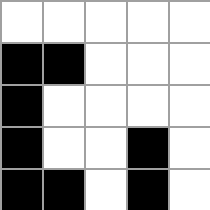[["white", "white", "white", "white", "white"], ["black", "black", "white", "white", "white"], ["black", "white", "white", "white", "white"], ["black", "white", "white", "black", "white"], ["black", "black", "white", "black", "white"]]